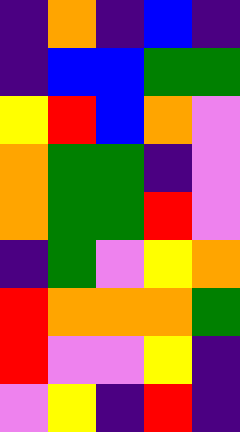[["indigo", "orange", "indigo", "blue", "indigo"], ["indigo", "blue", "blue", "green", "green"], ["yellow", "red", "blue", "orange", "violet"], ["orange", "green", "green", "indigo", "violet"], ["orange", "green", "green", "red", "violet"], ["indigo", "green", "violet", "yellow", "orange"], ["red", "orange", "orange", "orange", "green"], ["red", "violet", "violet", "yellow", "indigo"], ["violet", "yellow", "indigo", "red", "indigo"]]